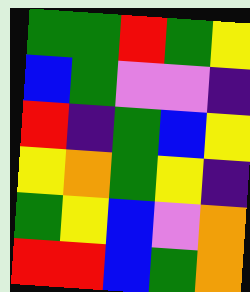[["green", "green", "red", "green", "yellow"], ["blue", "green", "violet", "violet", "indigo"], ["red", "indigo", "green", "blue", "yellow"], ["yellow", "orange", "green", "yellow", "indigo"], ["green", "yellow", "blue", "violet", "orange"], ["red", "red", "blue", "green", "orange"]]